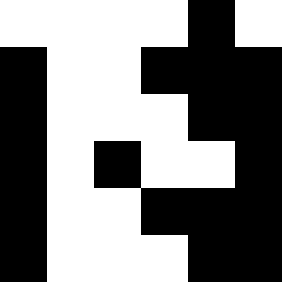[["white", "white", "white", "white", "black", "white"], ["black", "white", "white", "black", "black", "black"], ["black", "white", "white", "white", "black", "black"], ["black", "white", "black", "white", "white", "black"], ["black", "white", "white", "black", "black", "black"], ["black", "white", "white", "white", "black", "black"]]